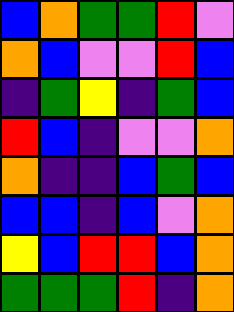[["blue", "orange", "green", "green", "red", "violet"], ["orange", "blue", "violet", "violet", "red", "blue"], ["indigo", "green", "yellow", "indigo", "green", "blue"], ["red", "blue", "indigo", "violet", "violet", "orange"], ["orange", "indigo", "indigo", "blue", "green", "blue"], ["blue", "blue", "indigo", "blue", "violet", "orange"], ["yellow", "blue", "red", "red", "blue", "orange"], ["green", "green", "green", "red", "indigo", "orange"]]